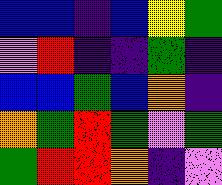[["blue", "blue", "indigo", "blue", "yellow", "green"], ["violet", "red", "indigo", "indigo", "green", "indigo"], ["blue", "blue", "green", "blue", "orange", "indigo"], ["orange", "green", "red", "green", "violet", "green"], ["green", "red", "red", "orange", "indigo", "violet"]]